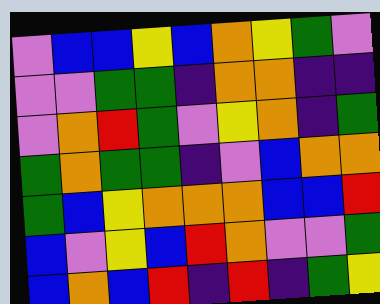[["violet", "blue", "blue", "yellow", "blue", "orange", "yellow", "green", "violet"], ["violet", "violet", "green", "green", "indigo", "orange", "orange", "indigo", "indigo"], ["violet", "orange", "red", "green", "violet", "yellow", "orange", "indigo", "green"], ["green", "orange", "green", "green", "indigo", "violet", "blue", "orange", "orange"], ["green", "blue", "yellow", "orange", "orange", "orange", "blue", "blue", "red"], ["blue", "violet", "yellow", "blue", "red", "orange", "violet", "violet", "green"], ["blue", "orange", "blue", "red", "indigo", "red", "indigo", "green", "yellow"]]